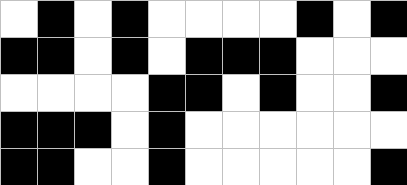[["white", "black", "white", "black", "white", "white", "white", "white", "black", "white", "black"], ["black", "black", "white", "black", "white", "black", "black", "black", "white", "white", "white"], ["white", "white", "white", "white", "black", "black", "white", "black", "white", "white", "black"], ["black", "black", "black", "white", "black", "white", "white", "white", "white", "white", "white"], ["black", "black", "white", "white", "black", "white", "white", "white", "white", "white", "black"]]